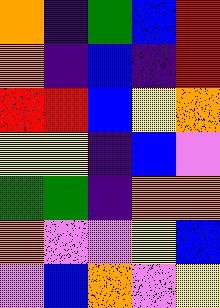[["orange", "indigo", "green", "blue", "red"], ["orange", "indigo", "blue", "indigo", "red"], ["red", "red", "blue", "yellow", "orange"], ["yellow", "yellow", "indigo", "blue", "violet"], ["green", "green", "indigo", "orange", "orange"], ["orange", "violet", "violet", "yellow", "blue"], ["violet", "blue", "orange", "violet", "yellow"]]